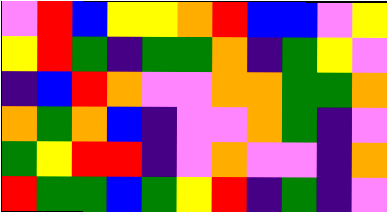[["violet", "red", "blue", "yellow", "yellow", "orange", "red", "blue", "blue", "violet", "yellow"], ["yellow", "red", "green", "indigo", "green", "green", "orange", "indigo", "green", "yellow", "violet"], ["indigo", "blue", "red", "orange", "violet", "violet", "orange", "orange", "green", "green", "orange"], ["orange", "green", "orange", "blue", "indigo", "violet", "violet", "orange", "green", "indigo", "violet"], ["green", "yellow", "red", "red", "indigo", "violet", "orange", "violet", "violet", "indigo", "orange"], ["red", "green", "green", "blue", "green", "yellow", "red", "indigo", "green", "indigo", "violet"]]